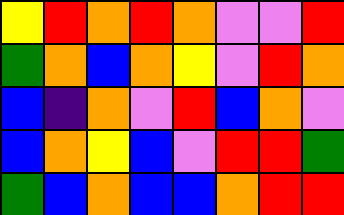[["yellow", "red", "orange", "red", "orange", "violet", "violet", "red"], ["green", "orange", "blue", "orange", "yellow", "violet", "red", "orange"], ["blue", "indigo", "orange", "violet", "red", "blue", "orange", "violet"], ["blue", "orange", "yellow", "blue", "violet", "red", "red", "green"], ["green", "blue", "orange", "blue", "blue", "orange", "red", "red"]]